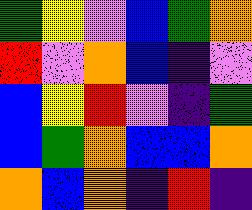[["green", "yellow", "violet", "blue", "green", "orange"], ["red", "violet", "orange", "blue", "indigo", "violet"], ["blue", "yellow", "red", "violet", "indigo", "green"], ["blue", "green", "orange", "blue", "blue", "orange"], ["orange", "blue", "orange", "indigo", "red", "indigo"]]